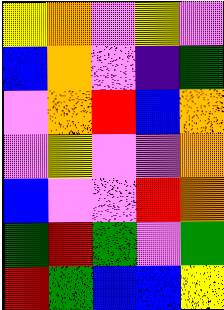[["yellow", "orange", "violet", "yellow", "violet"], ["blue", "orange", "violet", "indigo", "green"], ["violet", "orange", "red", "blue", "orange"], ["violet", "yellow", "violet", "violet", "orange"], ["blue", "violet", "violet", "red", "orange"], ["green", "red", "green", "violet", "green"], ["red", "green", "blue", "blue", "yellow"]]